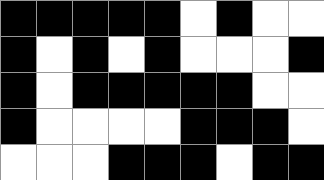[["black", "black", "black", "black", "black", "white", "black", "white", "white"], ["black", "white", "black", "white", "black", "white", "white", "white", "black"], ["black", "white", "black", "black", "black", "black", "black", "white", "white"], ["black", "white", "white", "white", "white", "black", "black", "black", "white"], ["white", "white", "white", "black", "black", "black", "white", "black", "black"]]